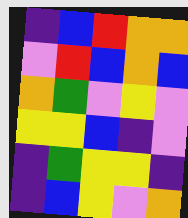[["indigo", "blue", "red", "orange", "orange"], ["violet", "red", "blue", "orange", "blue"], ["orange", "green", "violet", "yellow", "violet"], ["yellow", "yellow", "blue", "indigo", "violet"], ["indigo", "green", "yellow", "yellow", "indigo"], ["indigo", "blue", "yellow", "violet", "orange"]]